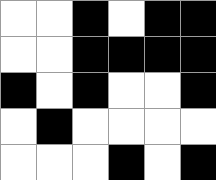[["white", "white", "black", "white", "black", "black"], ["white", "white", "black", "black", "black", "black"], ["black", "white", "black", "white", "white", "black"], ["white", "black", "white", "white", "white", "white"], ["white", "white", "white", "black", "white", "black"]]